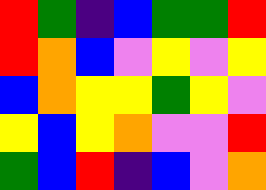[["red", "green", "indigo", "blue", "green", "green", "red"], ["red", "orange", "blue", "violet", "yellow", "violet", "yellow"], ["blue", "orange", "yellow", "yellow", "green", "yellow", "violet"], ["yellow", "blue", "yellow", "orange", "violet", "violet", "red"], ["green", "blue", "red", "indigo", "blue", "violet", "orange"]]